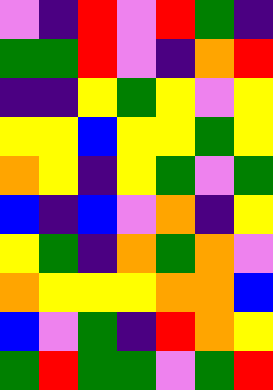[["violet", "indigo", "red", "violet", "red", "green", "indigo"], ["green", "green", "red", "violet", "indigo", "orange", "red"], ["indigo", "indigo", "yellow", "green", "yellow", "violet", "yellow"], ["yellow", "yellow", "blue", "yellow", "yellow", "green", "yellow"], ["orange", "yellow", "indigo", "yellow", "green", "violet", "green"], ["blue", "indigo", "blue", "violet", "orange", "indigo", "yellow"], ["yellow", "green", "indigo", "orange", "green", "orange", "violet"], ["orange", "yellow", "yellow", "yellow", "orange", "orange", "blue"], ["blue", "violet", "green", "indigo", "red", "orange", "yellow"], ["green", "red", "green", "green", "violet", "green", "red"]]